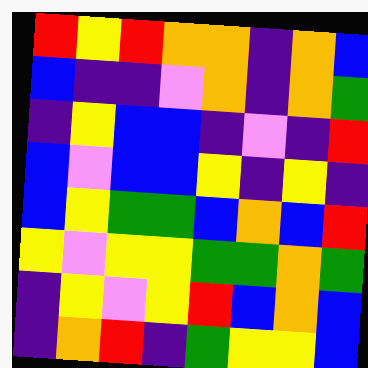[["red", "yellow", "red", "orange", "orange", "indigo", "orange", "blue"], ["blue", "indigo", "indigo", "violet", "orange", "indigo", "orange", "green"], ["indigo", "yellow", "blue", "blue", "indigo", "violet", "indigo", "red"], ["blue", "violet", "blue", "blue", "yellow", "indigo", "yellow", "indigo"], ["blue", "yellow", "green", "green", "blue", "orange", "blue", "red"], ["yellow", "violet", "yellow", "yellow", "green", "green", "orange", "green"], ["indigo", "yellow", "violet", "yellow", "red", "blue", "orange", "blue"], ["indigo", "orange", "red", "indigo", "green", "yellow", "yellow", "blue"]]